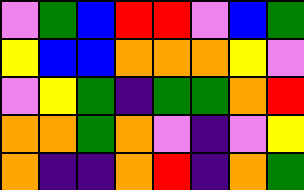[["violet", "green", "blue", "red", "red", "violet", "blue", "green"], ["yellow", "blue", "blue", "orange", "orange", "orange", "yellow", "violet"], ["violet", "yellow", "green", "indigo", "green", "green", "orange", "red"], ["orange", "orange", "green", "orange", "violet", "indigo", "violet", "yellow"], ["orange", "indigo", "indigo", "orange", "red", "indigo", "orange", "green"]]